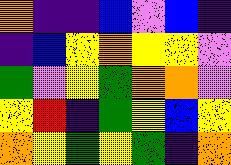[["orange", "indigo", "indigo", "blue", "violet", "blue", "indigo"], ["indigo", "blue", "yellow", "orange", "yellow", "yellow", "violet"], ["green", "violet", "yellow", "green", "orange", "orange", "violet"], ["yellow", "red", "indigo", "green", "yellow", "blue", "yellow"], ["orange", "yellow", "green", "yellow", "green", "indigo", "orange"]]